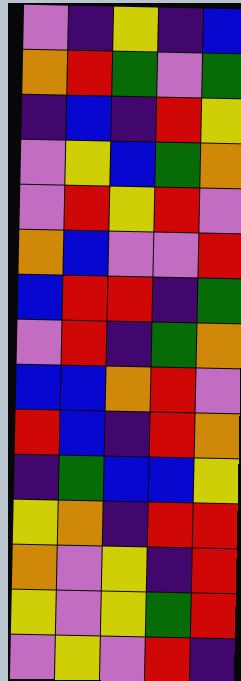[["violet", "indigo", "yellow", "indigo", "blue"], ["orange", "red", "green", "violet", "green"], ["indigo", "blue", "indigo", "red", "yellow"], ["violet", "yellow", "blue", "green", "orange"], ["violet", "red", "yellow", "red", "violet"], ["orange", "blue", "violet", "violet", "red"], ["blue", "red", "red", "indigo", "green"], ["violet", "red", "indigo", "green", "orange"], ["blue", "blue", "orange", "red", "violet"], ["red", "blue", "indigo", "red", "orange"], ["indigo", "green", "blue", "blue", "yellow"], ["yellow", "orange", "indigo", "red", "red"], ["orange", "violet", "yellow", "indigo", "red"], ["yellow", "violet", "yellow", "green", "red"], ["violet", "yellow", "violet", "red", "indigo"]]